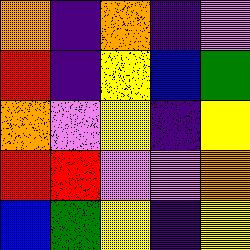[["orange", "indigo", "orange", "indigo", "violet"], ["red", "indigo", "yellow", "blue", "green"], ["orange", "violet", "yellow", "indigo", "yellow"], ["red", "red", "violet", "violet", "orange"], ["blue", "green", "yellow", "indigo", "yellow"]]